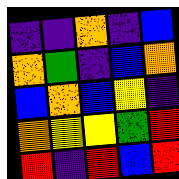[["indigo", "indigo", "orange", "indigo", "blue"], ["orange", "green", "indigo", "blue", "orange"], ["blue", "orange", "blue", "yellow", "indigo"], ["orange", "yellow", "yellow", "green", "red"], ["red", "indigo", "red", "blue", "red"]]